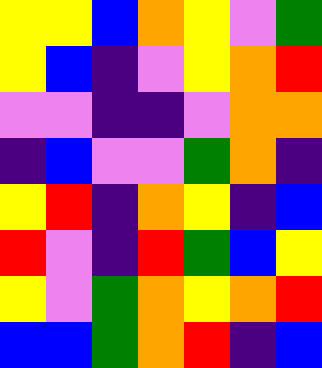[["yellow", "yellow", "blue", "orange", "yellow", "violet", "green"], ["yellow", "blue", "indigo", "violet", "yellow", "orange", "red"], ["violet", "violet", "indigo", "indigo", "violet", "orange", "orange"], ["indigo", "blue", "violet", "violet", "green", "orange", "indigo"], ["yellow", "red", "indigo", "orange", "yellow", "indigo", "blue"], ["red", "violet", "indigo", "red", "green", "blue", "yellow"], ["yellow", "violet", "green", "orange", "yellow", "orange", "red"], ["blue", "blue", "green", "orange", "red", "indigo", "blue"]]